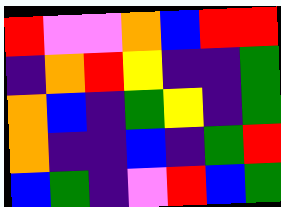[["red", "violet", "violet", "orange", "blue", "red", "red"], ["indigo", "orange", "red", "yellow", "indigo", "indigo", "green"], ["orange", "blue", "indigo", "green", "yellow", "indigo", "green"], ["orange", "indigo", "indigo", "blue", "indigo", "green", "red"], ["blue", "green", "indigo", "violet", "red", "blue", "green"]]